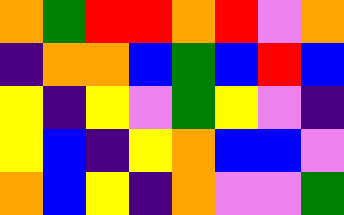[["orange", "green", "red", "red", "orange", "red", "violet", "orange"], ["indigo", "orange", "orange", "blue", "green", "blue", "red", "blue"], ["yellow", "indigo", "yellow", "violet", "green", "yellow", "violet", "indigo"], ["yellow", "blue", "indigo", "yellow", "orange", "blue", "blue", "violet"], ["orange", "blue", "yellow", "indigo", "orange", "violet", "violet", "green"]]